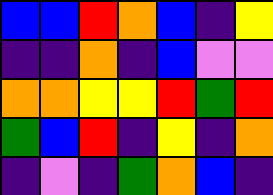[["blue", "blue", "red", "orange", "blue", "indigo", "yellow"], ["indigo", "indigo", "orange", "indigo", "blue", "violet", "violet"], ["orange", "orange", "yellow", "yellow", "red", "green", "red"], ["green", "blue", "red", "indigo", "yellow", "indigo", "orange"], ["indigo", "violet", "indigo", "green", "orange", "blue", "indigo"]]